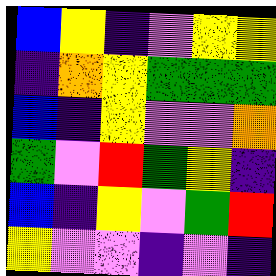[["blue", "yellow", "indigo", "violet", "yellow", "yellow"], ["indigo", "orange", "yellow", "green", "green", "green"], ["blue", "indigo", "yellow", "violet", "violet", "orange"], ["green", "violet", "red", "green", "yellow", "indigo"], ["blue", "indigo", "yellow", "violet", "green", "red"], ["yellow", "violet", "violet", "indigo", "violet", "indigo"]]